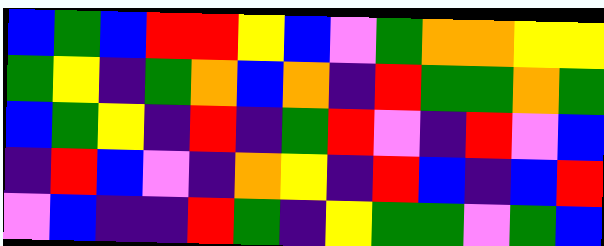[["blue", "green", "blue", "red", "red", "yellow", "blue", "violet", "green", "orange", "orange", "yellow", "yellow"], ["green", "yellow", "indigo", "green", "orange", "blue", "orange", "indigo", "red", "green", "green", "orange", "green"], ["blue", "green", "yellow", "indigo", "red", "indigo", "green", "red", "violet", "indigo", "red", "violet", "blue"], ["indigo", "red", "blue", "violet", "indigo", "orange", "yellow", "indigo", "red", "blue", "indigo", "blue", "red"], ["violet", "blue", "indigo", "indigo", "red", "green", "indigo", "yellow", "green", "green", "violet", "green", "blue"]]